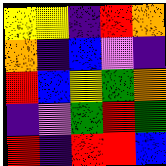[["yellow", "yellow", "indigo", "red", "orange"], ["orange", "indigo", "blue", "violet", "indigo"], ["red", "blue", "yellow", "green", "orange"], ["indigo", "violet", "green", "red", "green"], ["red", "indigo", "red", "red", "blue"]]